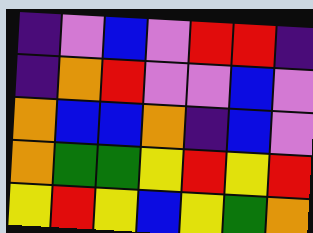[["indigo", "violet", "blue", "violet", "red", "red", "indigo"], ["indigo", "orange", "red", "violet", "violet", "blue", "violet"], ["orange", "blue", "blue", "orange", "indigo", "blue", "violet"], ["orange", "green", "green", "yellow", "red", "yellow", "red"], ["yellow", "red", "yellow", "blue", "yellow", "green", "orange"]]